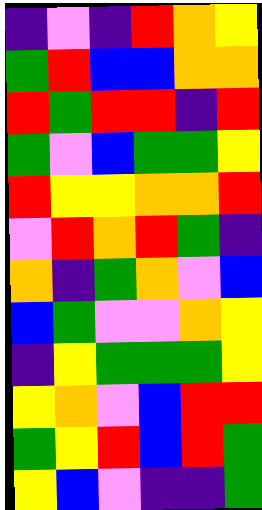[["indigo", "violet", "indigo", "red", "orange", "yellow"], ["green", "red", "blue", "blue", "orange", "orange"], ["red", "green", "red", "red", "indigo", "red"], ["green", "violet", "blue", "green", "green", "yellow"], ["red", "yellow", "yellow", "orange", "orange", "red"], ["violet", "red", "orange", "red", "green", "indigo"], ["orange", "indigo", "green", "orange", "violet", "blue"], ["blue", "green", "violet", "violet", "orange", "yellow"], ["indigo", "yellow", "green", "green", "green", "yellow"], ["yellow", "orange", "violet", "blue", "red", "red"], ["green", "yellow", "red", "blue", "red", "green"], ["yellow", "blue", "violet", "indigo", "indigo", "green"]]